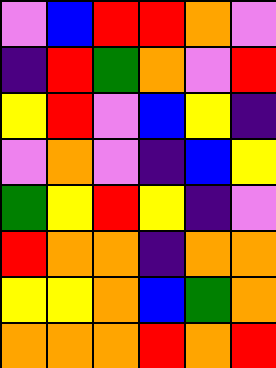[["violet", "blue", "red", "red", "orange", "violet"], ["indigo", "red", "green", "orange", "violet", "red"], ["yellow", "red", "violet", "blue", "yellow", "indigo"], ["violet", "orange", "violet", "indigo", "blue", "yellow"], ["green", "yellow", "red", "yellow", "indigo", "violet"], ["red", "orange", "orange", "indigo", "orange", "orange"], ["yellow", "yellow", "orange", "blue", "green", "orange"], ["orange", "orange", "orange", "red", "orange", "red"]]